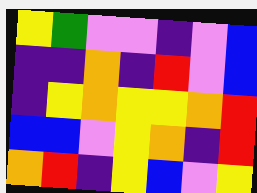[["yellow", "green", "violet", "violet", "indigo", "violet", "blue"], ["indigo", "indigo", "orange", "indigo", "red", "violet", "blue"], ["indigo", "yellow", "orange", "yellow", "yellow", "orange", "red"], ["blue", "blue", "violet", "yellow", "orange", "indigo", "red"], ["orange", "red", "indigo", "yellow", "blue", "violet", "yellow"]]